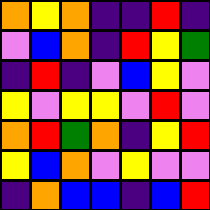[["orange", "yellow", "orange", "indigo", "indigo", "red", "indigo"], ["violet", "blue", "orange", "indigo", "red", "yellow", "green"], ["indigo", "red", "indigo", "violet", "blue", "yellow", "violet"], ["yellow", "violet", "yellow", "yellow", "violet", "red", "violet"], ["orange", "red", "green", "orange", "indigo", "yellow", "red"], ["yellow", "blue", "orange", "violet", "yellow", "violet", "violet"], ["indigo", "orange", "blue", "blue", "indigo", "blue", "red"]]